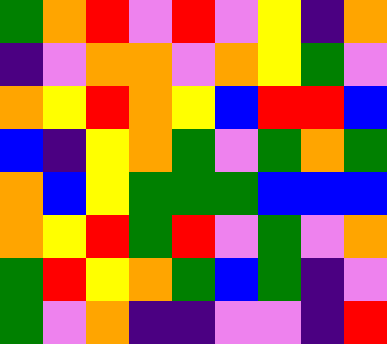[["green", "orange", "red", "violet", "red", "violet", "yellow", "indigo", "orange"], ["indigo", "violet", "orange", "orange", "violet", "orange", "yellow", "green", "violet"], ["orange", "yellow", "red", "orange", "yellow", "blue", "red", "red", "blue"], ["blue", "indigo", "yellow", "orange", "green", "violet", "green", "orange", "green"], ["orange", "blue", "yellow", "green", "green", "green", "blue", "blue", "blue"], ["orange", "yellow", "red", "green", "red", "violet", "green", "violet", "orange"], ["green", "red", "yellow", "orange", "green", "blue", "green", "indigo", "violet"], ["green", "violet", "orange", "indigo", "indigo", "violet", "violet", "indigo", "red"]]